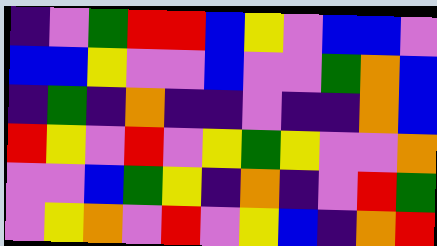[["indigo", "violet", "green", "red", "red", "blue", "yellow", "violet", "blue", "blue", "violet"], ["blue", "blue", "yellow", "violet", "violet", "blue", "violet", "violet", "green", "orange", "blue"], ["indigo", "green", "indigo", "orange", "indigo", "indigo", "violet", "indigo", "indigo", "orange", "blue"], ["red", "yellow", "violet", "red", "violet", "yellow", "green", "yellow", "violet", "violet", "orange"], ["violet", "violet", "blue", "green", "yellow", "indigo", "orange", "indigo", "violet", "red", "green"], ["violet", "yellow", "orange", "violet", "red", "violet", "yellow", "blue", "indigo", "orange", "red"]]